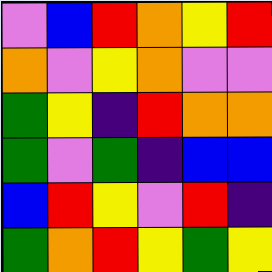[["violet", "blue", "red", "orange", "yellow", "red"], ["orange", "violet", "yellow", "orange", "violet", "violet"], ["green", "yellow", "indigo", "red", "orange", "orange"], ["green", "violet", "green", "indigo", "blue", "blue"], ["blue", "red", "yellow", "violet", "red", "indigo"], ["green", "orange", "red", "yellow", "green", "yellow"]]